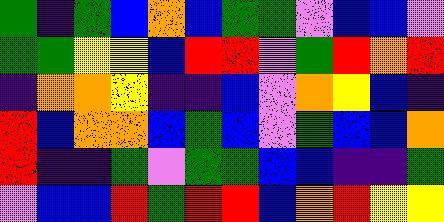[["green", "indigo", "green", "blue", "orange", "blue", "green", "green", "violet", "blue", "blue", "violet"], ["green", "green", "yellow", "yellow", "blue", "red", "red", "violet", "green", "red", "orange", "red"], ["indigo", "orange", "orange", "yellow", "indigo", "indigo", "blue", "violet", "orange", "yellow", "blue", "indigo"], ["red", "blue", "orange", "orange", "blue", "green", "blue", "violet", "green", "blue", "blue", "orange"], ["red", "indigo", "indigo", "green", "violet", "green", "green", "blue", "blue", "indigo", "indigo", "green"], ["violet", "blue", "blue", "red", "green", "red", "red", "blue", "orange", "red", "yellow", "yellow"]]